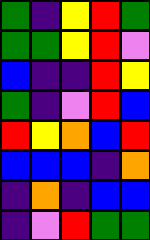[["green", "indigo", "yellow", "red", "green"], ["green", "green", "yellow", "red", "violet"], ["blue", "indigo", "indigo", "red", "yellow"], ["green", "indigo", "violet", "red", "blue"], ["red", "yellow", "orange", "blue", "red"], ["blue", "blue", "blue", "indigo", "orange"], ["indigo", "orange", "indigo", "blue", "blue"], ["indigo", "violet", "red", "green", "green"]]